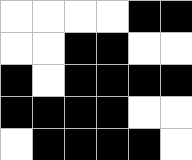[["white", "white", "white", "white", "black", "black"], ["white", "white", "black", "black", "white", "white"], ["black", "white", "black", "black", "black", "black"], ["black", "black", "black", "black", "white", "white"], ["white", "black", "black", "black", "black", "white"]]